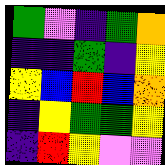[["green", "violet", "indigo", "green", "orange"], ["indigo", "indigo", "green", "indigo", "yellow"], ["yellow", "blue", "red", "blue", "orange"], ["indigo", "yellow", "green", "green", "yellow"], ["indigo", "red", "yellow", "violet", "violet"]]